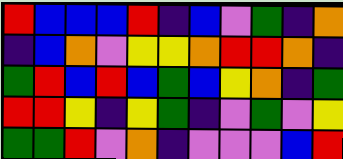[["red", "blue", "blue", "blue", "red", "indigo", "blue", "violet", "green", "indigo", "orange"], ["indigo", "blue", "orange", "violet", "yellow", "yellow", "orange", "red", "red", "orange", "indigo"], ["green", "red", "blue", "red", "blue", "green", "blue", "yellow", "orange", "indigo", "green"], ["red", "red", "yellow", "indigo", "yellow", "green", "indigo", "violet", "green", "violet", "yellow"], ["green", "green", "red", "violet", "orange", "indigo", "violet", "violet", "violet", "blue", "red"]]